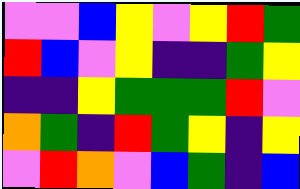[["violet", "violet", "blue", "yellow", "violet", "yellow", "red", "green"], ["red", "blue", "violet", "yellow", "indigo", "indigo", "green", "yellow"], ["indigo", "indigo", "yellow", "green", "green", "green", "red", "violet"], ["orange", "green", "indigo", "red", "green", "yellow", "indigo", "yellow"], ["violet", "red", "orange", "violet", "blue", "green", "indigo", "blue"]]